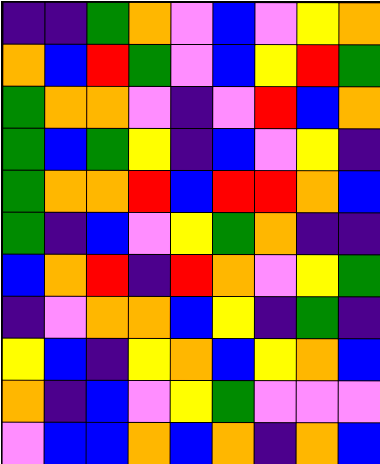[["indigo", "indigo", "green", "orange", "violet", "blue", "violet", "yellow", "orange"], ["orange", "blue", "red", "green", "violet", "blue", "yellow", "red", "green"], ["green", "orange", "orange", "violet", "indigo", "violet", "red", "blue", "orange"], ["green", "blue", "green", "yellow", "indigo", "blue", "violet", "yellow", "indigo"], ["green", "orange", "orange", "red", "blue", "red", "red", "orange", "blue"], ["green", "indigo", "blue", "violet", "yellow", "green", "orange", "indigo", "indigo"], ["blue", "orange", "red", "indigo", "red", "orange", "violet", "yellow", "green"], ["indigo", "violet", "orange", "orange", "blue", "yellow", "indigo", "green", "indigo"], ["yellow", "blue", "indigo", "yellow", "orange", "blue", "yellow", "orange", "blue"], ["orange", "indigo", "blue", "violet", "yellow", "green", "violet", "violet", "violet"], ["violet", "blue", "blue", "orange", "blue", "orange", "indigo", "orange", "blue"]]